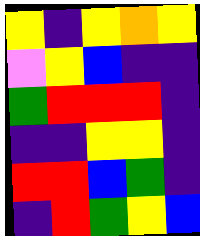[["yellow", "indigo", "yellow", "orange", "yellow"], ["violet", "yellow", "blue", "indigo", "indigo"], ["green", "red", "red", "red", "indigo"], ["indigo", "indigo", "yellow", "yellow", "indigo"], ["red", "red", "blue", "green", "indigo"], ["indigo", "red", "green", "yellow", "blue"]]